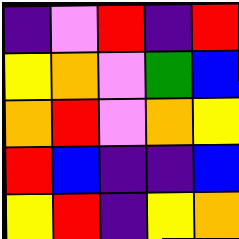[["indigo", "violet", "red", "indigo", "red"], ["yellow", "orange", "violet", "green", "blue"], ["orange", "red", "violet", "orange", "yellow"], ["red", "blue", "indigo", "indigo", "blue"], ["yellow", "red", "indigo", "yellow", "orange"]]